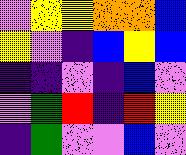[["violet", "yellow", "yellow", "orange", "orange", "blue"], ["yellow", "violet", "indigo", "blue", "yellow", "blue"], ["indigo", "indigo", "violet", "indigo", "blue", "violet"], ["violet", "green", "red", "indigo", "red", "yellow"], ["indigo", "green", "violet", "violet", "blue", "violet"]]